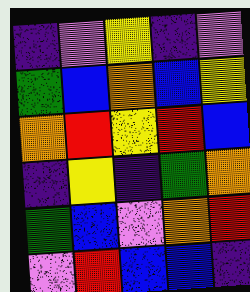[["indigo", "violet", "yellow", "indigo", "violet"], ["green", "blue", "orange", "blue", "yellow"], ["orange", "red", "yellow", "red", "blue"], ["indigo", "yellow", "indigo", "green", "orange"], ["green", "blue", "violet", "orange", "red"], ["violet", "red", "blue", "blue", "indigo"]]